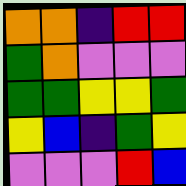[["orange", "orange", "indigo", "red", "red"], ["green", "orange", "violet", "violet", "violet"], ["green", "green", "yellow", "yellow", "green"], ["yellow", "blue", "indigo", "green", "yellow"], ["violet", "violet", "violet", "red", "blue"]]